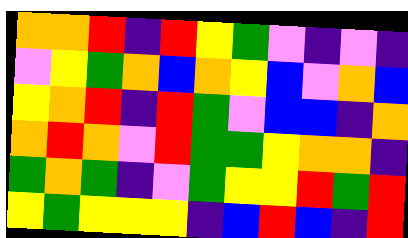[["orange", "orange", "red", "indigo", "red", "yellow", "green", "violet", "indigo", "violet", "indigo"], ["violet", "yellow", "green", "orange", "blue", "orange", "yellow", "blue", "violet", "orange", "blue"], ["yellow", "orange", "red", "indigo", "red", "green", "violet", "blue", "blue", "indigo", "orange"], ["orange", "red", "orange", "violet", "red", "green", "green", "yellow", "orange", "orange", "indigo"], ["green", "orange", "green", "indigo", "violet", "green", "yellow", "yellow", "red", "green", "red"], ["yellow", "green", "yellow", "yellow", "yellow", "indigo", "blue", "red", "blue", "indigo", "red"]]